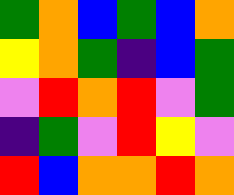[["green", "orange", "blue", "green", "blue", "orange"], ["yellow", "orange", "green", "indigo", "blue", "green"], ["violet", "red", "orange", "red", "violet", "green"], ["indigo", "green", "violet", "red", "yellow", "violet"], ["red", "blue", "orange", "orange", "red", "orange"]]